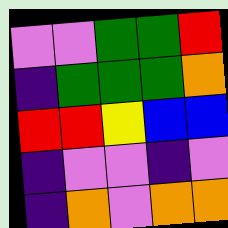[["violet", "violet", "green", "green", "red"], ["indigo", "green", "green", "green", "orange"], ["red", "red", "yellow", "blue", "blue"], ["indigo", "violet", "violet", "indigo", "violet"], ["indigo", "orange", "violet", "orange", "orange"]]